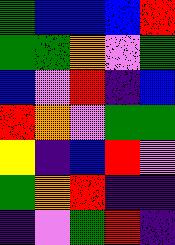[["green", "blue", "blue", "blue", "red"], ["green", "green", "orange", "violet", "green"], ["blue", "violet", "red", "indigo", "blue"], ["red", "orange", "violet", "green", "green"], ["yellow", "indigo", "blue", "red", "violet"], ["green", "orange", "red", "indigo", "indigo"], ["indigo", "violet", "green", "red", "indigo"]]